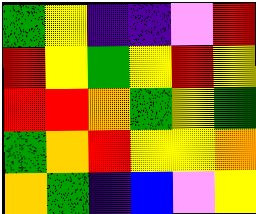[["green", "yellow", "indigo", "indigo", "violet", "red"], ["red", "yellow", "green", "yellow", "red", "yellow"], ["red", "red", "orange", "green", "yellow", "green"], ["green", "orange", "red", "yellow", "yellow", "orange"], ["orange", "green", "indigo", "blue", "violet", "yellow"]]